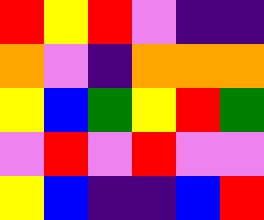[["red", "yellow", "red", "violet", "indigo", "indigo"], ["orange", "violet", "indigo", "orange", "orange", "orange"], ["yellow", "blue", "green", "yellow", "red", "green"], ["violet", "red", "violet", "red", "violet", "violet"], ["yellow", "blue", "indigo", "indigo", "blue", "red"]]